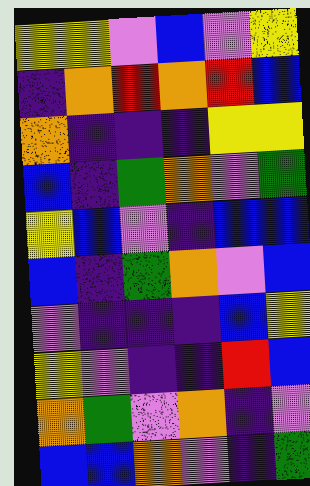[["yellow", "yellow", "violet", "blue", "violet", "yellow"], ["indigo", "orange", "red", "orange", "red", "blue"], ["orange", "indigo", "indigo", "indigo", "yellow", "yellow"], ["blue", "indigo", "green", "orange", "violet", "green"], ["yellow", "blue", "violet", "indigo", "blue", "blue"], ["blue", "indigo", "green", "orange", "violet", "blue"], ["violet", "indigo", "indigo", "indigo", "blue", "yellow"], ["yellow", "violet", "indigo", "indigo", "red", "blue"], ["orange", "green", "violet", "orange", "indigo", "violet"], ["blue", "blue", "orange", "violet", "indigo", "green"]]